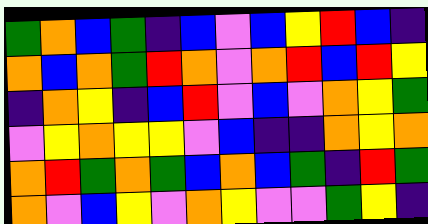[["green", "orange", "blue", "green", "indigo", "blue", "violet", "blue", "yellow", "red", "blue", "indigo"], ["orange", "blue", "orange", "green", "red", "orange", "violet", "orange", "red", "blue", "red", "yellow"], ["indigo", "orange", "yellow", "indigo", "blue", "red", "violet", "blue", "violet", "orange", "yellow", "green"], ["violet", "yellow", "orange", "yellow", "yellow", "violet", "blue", "indigo", "indigo", "orange", "yellow", "orange"], ["orange", "red", "green", "orange", "green", "blue", "orange", "blue", "green", "indigo", "red", "green"], ["orange", "violet", "blue", "yellow", "violet", "orange", "yellow", "violet", "violet", "green", "yellow", "indigo"]]